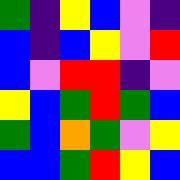[["green", "indigo", "yellow", "blue", "violet", "indigo"], ["blue", "indigo", "blue", "yellow", "violet", "red"], ["blue", "violet", "red", "red", "indigo", "violet"], ["yellow", "blue", "green", "red", "green", "blue"], ["green", "blue", "orange", "green", "violet", "yellow"], ["blue", "blue", "green", "red", "yellow", "blue"]]